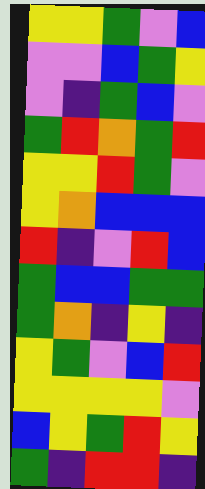[["yellow", "yellow", "green", "violet", "blue"], ["violet", "violet", "blue", "green", "yellow"], ["violet", "indigo", "green", "blue", "violet"], ["green", "red", "orange", "green", "red"], ["yellow", "yellow", "red", "green", "violet"], ["yellow", "orange", "blue", "blue", "blue"], ["red", "indigo", "violet", "red", "blue"], ["green", "blue", "blue", "green", "green"], ["green", "orange", "indigo", "yellow", "indigo"], ["yellow", "green", "violet", "blue", "red"], ["yellow", "yellow", "yellow", "yellow", "violet"], ["blue", "yellow", "green", "red", "yellow"], ["green", "indigo", "red", "red", "indigo"]]